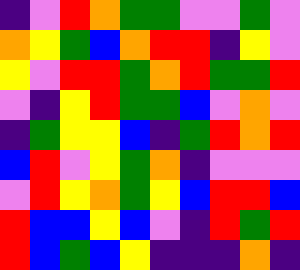[["indigo", "violet", "red", "orange", "green", "green", "violet", "violet", "green", "violet"], ["orange", "yellow", "green", "blue", "orange", "red", "red", "indigo", "yellow", "violet"], ["yellow", "violet", "red", "red", "green", "orange", "red", "green", "green", "red"], ["violet", "indigo", "yellow", "red", "green", "green", "blue", "violet", "orange", "violet"], ["indigo", "green", "yellow", "yellow", "blue", "indigo", "green", "red", "orange", "red"], ["blue", "red", "violet", "yellow", "green", "orange", "indigo", "violet", "violet", "violet"], ["violet", "red", "yellow", "orange", "green", "yellow", "blue", "red", "red", "blue"], ["red", "blue", "blue", "yellow", "blue", "violet", "indigo", "red", "green", "red"], ["red", "blue", "green", "blue", "yellow", "indigo", "indigo", "indigo", "orange", "indigo"]]